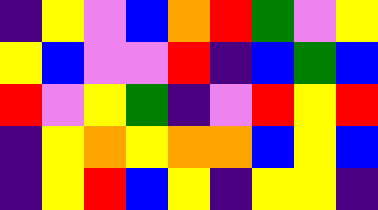[["indigo", "yellow", "violet", "blue", "orange", "red", "green", "violet", "yellow"], ["yellow", "blue", "violet", "violet", "red", "indigo", "blue", "green", "blue"], ["red", "violet", "yellow", "green", "indigo", "violet", "red", "yellow", "red"], ["indigo", "yellow", "orange", "yellow", "orange", "orange", "blue", "yellow", "blue"], ["indigo", "yellow", "red", "blue", "yellow", "indigo", "yellow", "yellow", "indigo"]]